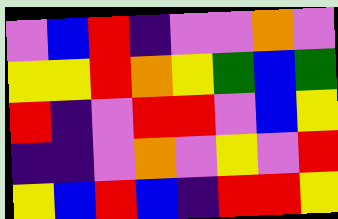[["violet", "blue", "red", "indigo", "violet", "violet", "orange", "violet"], ["yellow", "yellow", "red", "orange", "yellow", "green", "blue", "green"], ["red", "indigo", "violet", "red", "red", "violet", "blue", "yellow"], ["indigo", "indigo", "violet", "orange", "violet", "yellow", "violet", "red"], ["yellow", "blue", "red", "blue", "indigo", "red", "red", "yellow"]]